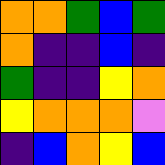[["orange", "orange", "green", "blue", "green"], ["orange", "indigo", "indigo", "blue", "indigo"], ["green", "indigo", "indigo", "yellow", "orange"], ["yellow", "orange", "orange", "orange", "violet"], ["indigo", "blue", "orange", "yellow", "blue"]]